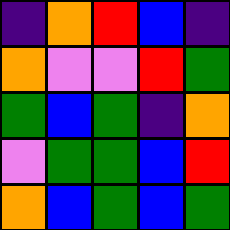[["indigo", "orange", "red", "blue", "indigo"], ["orange", "violet", "violet", "red", "green"], ["green", "blue", "green", "indigo", "orange"], ["violet", "green", "green", "blue", "red"], ["orange", "blue", "green", "blue", "green"]]